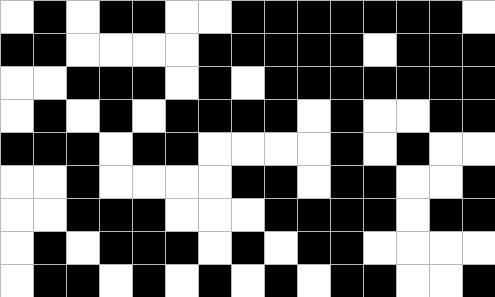[["white", "black", "white", "black", "black", "white", "white", "black", "black", "black", "black", "black", "black", "black", "white"], ["black", "black", "white", "white", "white", "white", "black", "black", "black", "black", "black", "white", "black", "black", "black"], ["white", "white", "black", "black", "black", "white", "black", "white", "black", "black", "black", "black", "black", "black", "black"], ["white", "black", "white", "black", "white", "black", "black", "black", "black", "white", "black", "white", "white", "black", "black"], ["black", "black", "black", "white", "black", "black", "white", "white", "white", "white", "black", "white", "black", "white", "white"], ["white", "white", "black", "white", "white", "white", "white", "black", "black", "white", "black", "black", "white", "white", "black"], ["white", "white", "black", "black", "black", "white", "white", "white", "black", "black", "black", "black", "white", "black", "black"], ["white", "black", "white", "black", "black", "black", "white", "black", "white", "black", "black", "white", "white", "white", "white"], ["white", "black", "black", "white", "black", "white", "black", "white", "black", "white", "black", "black", "white", "white", "black"]]